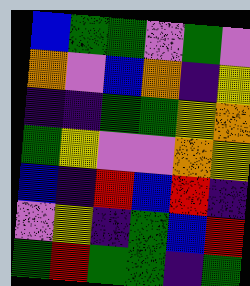[["blue", "green", "green", "violet", "green", "violet"], ["orange", "violet", "blue", "orange", "indigo", "yellow"], ["indigo", "indigo", "green", "green", "yellow", "orange"], ["green", "yellow", "violet", "violet", "orange", "yellow"], ["blue", "indigo", "red", "blue", "red", "indigo"], ["violet", "yellow", "indigo", "green", "blue", "red"], ["green", "red", "green", "green", "indigo", "green"]]